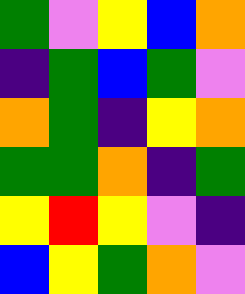[["green", "violet", "yellow", "blue", "orange"], ["indigo", "green", "blue", "green", "violet"], ["orange", "green", "indigo", "yellow", "orange"], ["green", "green", "orange", "indigo", "green"], ["yellow", "red", "yellow", "violet", "indigo"], ["blue", "yellow", "green", "orange", "violet"]]